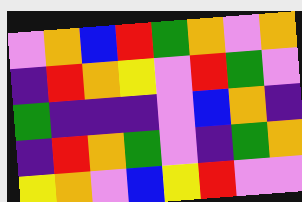[["violet", "orange", "blue", "red", "green", "orange", "violet", "orange"], ["indigo", "red", "orange", "yellow", "violet", "red", "green", "violet"], ["green", "indigo", "indigo", "indigo", "violet", "blue", "orange", "indigo"], ["indigo", "red", "orange", "green", "violet", "indigo", "green", "orange"], ["yellow", "orange", "violet", "blue", "yellow", "red", "violet", "violet"]]